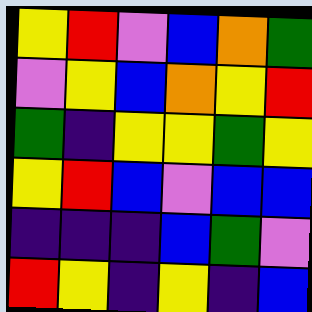[["yellow", "red", "violet", "blue", "orange", "green"], ["violet", "yellow", "blue", "orange", "yellow", "red"], ["green", "indigo", "yellow", "yellow", "green", "yellow"], ["yellow", "red", "blue", "violet", "blue", "blue"], ["indigo", "indigo", "indigo", "blue", "green", "violet"], ["red", "yellow", "indigo", "yellow", "indigo", "blue"]]